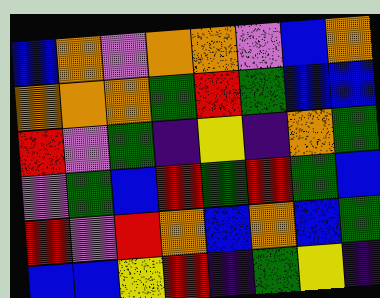[["blue", "orange", "violet", "orange", "orange", "violet", "blue", "orange"], ["orange", "orange", "orange", "green", "red", "green", "blue", "blue"], ["red", "violet", "green", "indigo", "yellow", "indigo", "orange", "green"], ["violet", "green", "blue", "red", "green", "red", "green", "blue"], ["red", "violet", "red", "orange", "blue", "orange", "blue", "green"], ["blue", "blue", "yellow", "red", "indigo", "green", "yellow", "indigo"]]